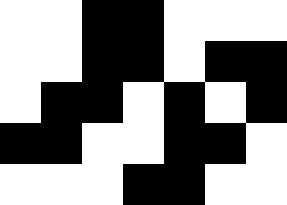[["white", "white", "black", "black", "white", "white", "white"], ["white", "white", "black", "black", "white", "black", "black"], ["white", "black", "black", "white", "black", "white", "black"], ["black", "black", "white", "white", "black", "black", "white"], ["white", "white", "white", "black", "black", "white", "white"]]